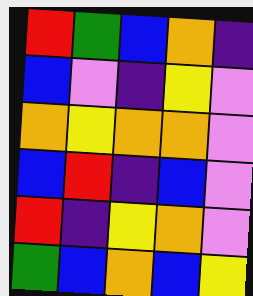[["red", "green", "blue", "orange", "indigo"], ["blue", "violet", "indigo", "yellow", "violet"], ["orange", "yellow", "orange", "orange", "violet"], ["blue", "red", "indigo", "blue", "violet"], ["red", "indigo", "yellow", "orange", "violet"], ["green", "blue", "orange", "blue", "yellow"]]